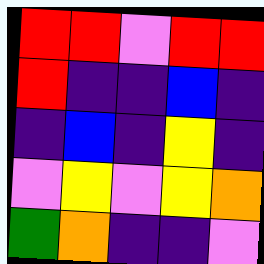[["red", "red", "violet", "red", "red"], ["red", "indigo", "indigo", "blue", "indigo"], ["indigo", "blue", "indigo", "yellow", "indigo"], ["violet", "yellow", "violet", "yellow", "orange"], ["green", "orange", "indigo", "indigo", "violet"]]